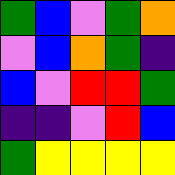[["green", "blue", "violet", "green", "orange"], ["violet", "blue", "orange", "green", "indigo"], ["blue", "violet", "red", "red", "green"], ["indigo", "indigo", "violet", "red", "blue"], ["green", "yellow", "yellow", "yellow", "yellow"]]